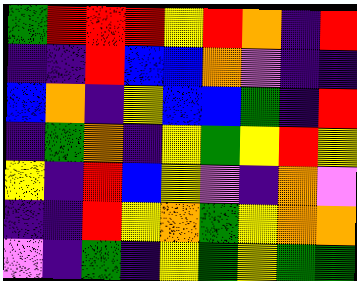[["green", "red", "red", "red", "yellow", "red", "orange", "indigo", "red"], ["indigo", "indigo", "red", "blue", "blue", "orange", "violet", "indigo", "indigo"], ["blue", "orange", "indigo", "yellow", "blue", "blue", "green", "indigo", "red"], ["indigo", "green", "orange", "indigo", "yellow", "green", "yellow", "red", "yellow"], ["yellow", "indigo", "red", "blue", "yellow", "violet", "indigo", "orange", "violet"], ["indigo", "indigo", "red", "yellow", "orange", "green", "yellow", "orange", "orange"], ["violet", "indigo", "green", "indigo", "yellow", "green", "yellow", "green", "green"]]